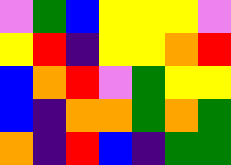[["violet", "green", "blue", "yellow", "yellow", "yellow", "violet"], ["yellow", "red", "indigo", "yellow", "yellow", "orange", "red"], ["blue", "orange", "red", "violet", "green", "yellow", "yellow"], ["blue", "indigo", "orange", "orange", "green", "orange", "green"], ["orange", "indigo", "red", "blue", "indigo", "green", "green"]]